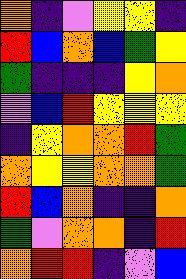[["orange", "indigo", "violet", "yellow", "yellow", "indigo"], ["red", "blue", "orange", "blue", "green", "yellow"], ["green", "indigo", "indigo", "indigo", "yellow", "orange"], ["violet", "blue", "red", "yellow", "yellow", "yellow"], ["indigo", "yellow", "orange", "orange", "red", "green"], ["orange", "yellow", "yellow", "orange", "orange", "green"], ["red", "blue", "orange", "indigo", "indigo", "orange"], ["green", "violet", "orange", "orange", "indigo", "red"], ["orange", "red", "red", "indigo", "violet", "blue"]]